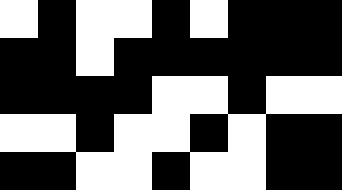[["white", "black", "white", "white", "black", "white", "black", "black", "black"], ["black", "black", "white", "black", "black", "black", "black", "black", "black"], ["black", "black", "black", "black", "white", "white", "black", "white", "white"], ["white", "white", "black", "white", "white", "black", "white", "black", "black"], ["black", "black", "white", "white", "black", "white", "white", "black", "black"]]